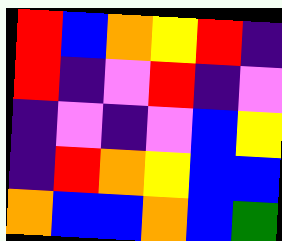[["red", "blue", "orange", "yellow", "red", "indigo"], ["red", "indigo", "violet", "red", "indigo", "violet"], ["indigo", "violet", "indigo", "violet", "blue", "yellow"], ["indigo", "red", "orange", "yellow", "blue", "blue"], ["orange", "blue", "blue", "orange", "blue", "green"]]